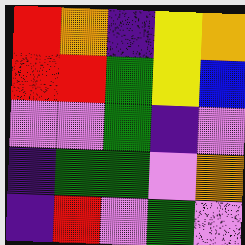[["red", "orange", "indigo", "yellow", "orange"], ["red", "red", "green", "yellow", "blue"], ["violet", "violet", "green", "indigo", "violet"], ["indigo", "green", "green", "violet", "orange"], ["indigo", "red", "violet", "green", "violet"]]